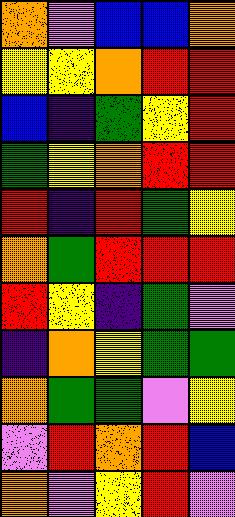[["orange", "violet", "blue", "blue", "orange"], ["yellow", "yellow", "orange", "red", "red"], ["blue", "indigo", "green", "yellow", "red"], ["green", "yellow", "orange", "red", "red"], ["red", "indigo", "red", "green", "yellow"], ["orange", "green", "red", "red", "red"], ["red", "yellow", "indigo", "green", "violet"], ["indigo", "orange", "yellow", "green", "green"], ["orange", "green", "green", "violet", "yellow"], ["violet", "red", "orange", "red", "blue"], ["orange", "violet", "yellow", "red", "violet"]]